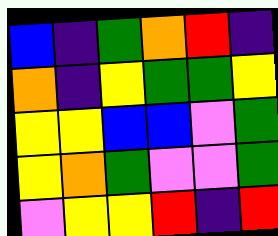[["blue", "indigo", "green", "orange", "red", "indigo"], ["orange", "indigo", "yellow", "green", "green", "yellow"], ["yellow", "yellow", "blue", "blue", "violet", "green"], ["yellow", "orange", "green", "violet", "violet", "green"], ["violet", "yellow", "yellow", "red", "indigo", "red"]]